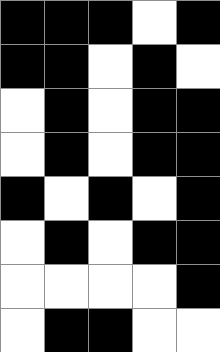[["black", "black", "black", "white", "black"], ["black", "black", "white", "black", "white"], ["white", "black", "white", "black", "black"], ["white", "black", "white", "black", "black"], ["black", "white", "black", "white", "black"], ["white", "black", "white", "black", "black"], ["white", "white", "white", "white", "black"], ["white", "black", "black", "white", "white"]]